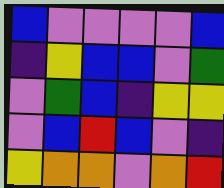[["blue", "violet", "violet", "violet", "violet", "blue"], ["indigo", "yellow", "blue", "blue", "violet", "green"], ["violet", "green", "blue", "indigo", "yellow", "yellow"], ["violet", "blue", "red", "blue", "violet", "indigo"], ["yellow", "orange", "orange", "violet", "orange", "red"]]